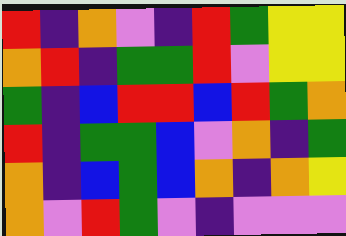[["red", "indigo", "orange", "violet", "indigo", "red", "green", "yellow", "yellow"], ["orange", "red", "indigo", "green", "green", "red", "violet", "yellow", "yellow"], ["green", "indigo", "blue", "red", "red", "blue", "red", "green", "orange"], ["red", "indigo", "green", "green", "blue", "violet", "orange", "indigo", "green"], ["orange", "indigo", "blue", "green", "blue", "orange", "indigo", "orange", "yellow"], ["orange", "violet", "red", "green", "violet", "indigo", "violet", "violet", "violet"]]